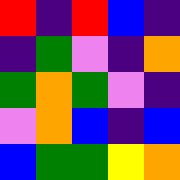[["red", "indigo", "red", "blue", "indigo"], ["indigo", "green", "violet", "indigo", "orange"], ["green", "orange", "green", "violet", "indigo"], ["violet", "orange", "blue", "indigo", "blue"], ["blue", "green", "green", "yellow", "orange"]]